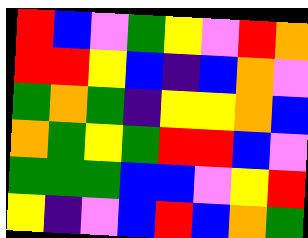[["red", "blue", "violet", "green", "yellow", "violet", "red", "orange"], ["red", "red", "yellow", "blue", "indigo", "blue", "orange", "violet"], ["green", "orange", "green", "indigo", "yellow", "yellow", "orange", "blue"], ["orange", "green", "yellow", "green", "red", "red", "blue", "violet"], ["green", "green", "green", "blue", "blue", "violet", "yellow", "red"], ["yellow", "indigo", "violet", "blue", "red", "blue", "orange", "green"]]